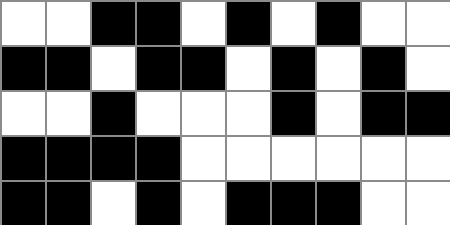[["white", "white", "black", "black", "white", "black", "white", "black", "white", "white"], ["black", "black", "white", "black", "black", "white", "black", "white", "black", "white"], ["white", "white", "black", "white", "white", "white", "black", "white", "black", "black"], ["black", "black", "black", "black", "white", "white", "white", "white", "white", "white"], ["black", "black", "white", "black", "white", "black", "black", "black", "white", "white"]]